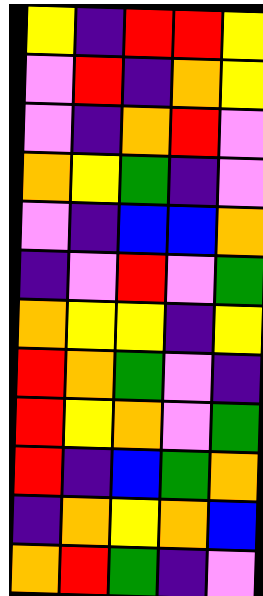[["yellow", "indigo", "red", "red", "yellow"], ["violet", "red", "indigo", "orange", "yellow"], ["violet", "indigo", "orange", "red", "violet"], ["orange", "yellow", "green", "indigo", "violet"], ["violet", "indigo", "blue", "blue", "orange"], ["indigo", "violet", "red", "violet", "green"], ["orange", "yellow", "yellow", "indigo", "yellow"], ["red", "orange", "green", "violet", "indigo"], ["red", "yellow", "orange", "violet", "green"], ["red", "indigo", "blue", "green", "orange"], ["indigo", "orange", "yellow", "orange", "blue"], ["orange", "red", "green", "indigo", "violet"]]